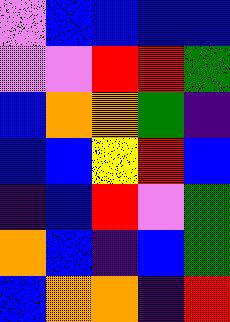[["violet", "blue", "blue", "blue", "blue"], ["violet", "violet", "red", "red", "green"], ["blue", "orange", "orange", "green", "indigo"], ["blue", "blue", "yellow", "red", "blue"], ["indigo", "blue", "red", "violet", "green"], ["orange", "blue", "indigo", "blue", "green"], ["blue", "orange", "orange", "indigo", "red"]]